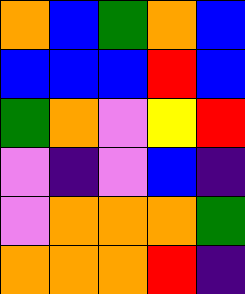[["orange", "blue", "green", "orange", "blue"], ["blue", "blue", "blue", "red", "blue"], ["green", "orange", "violet", "yellow", "red"], ["violet", "indigo", "violet", "blue", "indigo"], ["violet", "orange", "orange", "orange", "green"], ["orange", "orange", "orange", "red", "indigo"]]